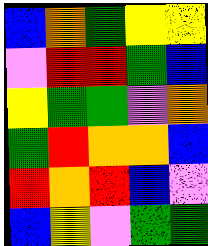[["blue", "orange", "green", "yellow", "yellow"], ["violet", "red", "red", "green", "blue"], ["yellow", "green", "green", "violet", "orange"], ["green", "red", "orange", "orange", "blue"], ["red", "orange", "red", "blue", "violet"], ["blue", "yellow", "violet", "green", "green"]]